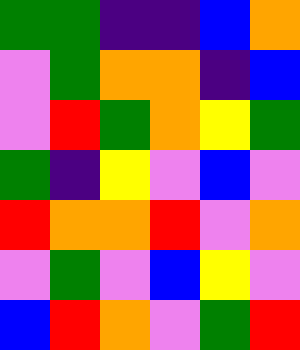[["green", "green", "indigo", "indigo", "blue", "orange"], ["violet", "green", "orange", "orange", "indigo", "blue"], ["violet", "red", "green", "orange", "yellow", "green"], ["green", "indigo", "yellow", "violet", "blue", "violet"], ["red", "orange", "orange", "red", "violet", "orange"], ["violet", "green", "violet", "blue", "yellow", "violet"], ["blue", "red", "orange", "violet", "green", "red"]]